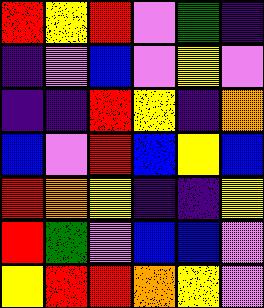[["red", "yellow", "red", "violet", "green", "indigo"], ["indigo", "violet", "blue", "violet", "yellow", "violet"], ["indigo", "indigo", "red", "yellow", "indigo", "orange"], ["blue", "violet", "red", "blue", "yellow", "blue"], ["red", "orange", "yellow", "indigo", "indigo", "yellow"], ["red", "green", "violet", "blue", "blue", "violet"], ["yellow", "red", "red", "orange", "yellow", "violet"]]